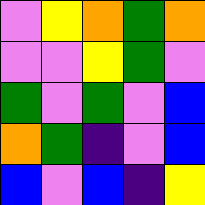[["violet", "yellow", "orange", "green", "orange"], ["violet", "violet", "yellow", "green", "violet"], ["green", "violet", "green", "violet", "blue"], ["orange", "green", "indigo", "violet", "blue"], ["blue", "violet", "blue", "indigo", "yellow"]]